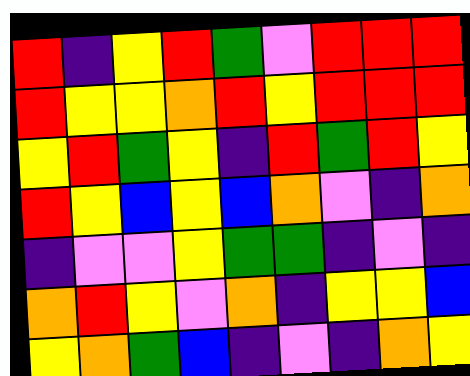[["red", "indigo", "yellow", "red", "green", "violet", "red", "red", "red"], ["red", "yellow", "yellow", "orange", "red", "yellow", "red", "red", "red"], ["yellow", "red", "green", "yellow", "indigo", "red", "green", "red", "yellow"], ["red", "yellow", "blue", "yellow", "blue", "orange", "violet", "indigo", "orange"], ["indigo", "violet", "violet", "yellow", "green", "green", "indigo", "violet", "indigo"], ["orange", "red", "yellow", "violet", "orange", "indigo", "yellow", "yellow", "blue"], ["yellow", "orange", "green", "blue", "indigo", "violet", "indigo", "orange", "yellow"]]